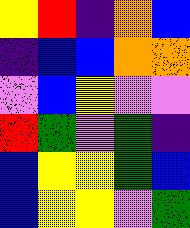[["yellow", "red", "indigo", "orange", "blue"], ["indigo", "blue", "blue", "orange", "orange"], ["violet", "blue", "yellow", "violet", "violet"], ["red", "green", "violet", "green", "indigo"], ["blue", "yellow", "yellow", "green", "blue"], ["blue", "yellow", "yellow", "violet", "green"]]